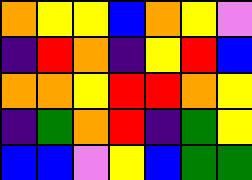[["orange", "yellow", "yellow", "blue", "orange", "yellow", "violet"], ["indigo", "red", "orange", "indigo", "yellow", "red", "blue"], ["orange", "orange", "yellow", "red", "red", "orange", "yellow"], ["indigo", "green", "orange", "red", "indigo", "green", "yellow"], ["blue", "blue", "violet", "yellow", "blue", "green", "green"]]